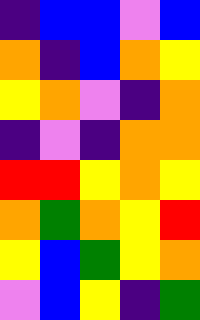[["indigo", "blue", "blue", "violet", "blue"], ["orange", "indigo", "blue", "orange", "yellow"], ["yellow", "orange", "violet", "indigo", "orange"], ["indigo", "violet", "indigo", "orange", "orange"], ["red", "red", "yellow", "orange", "yellow"], ["orange", "green", "orange", "yellow", "red"], ["yellow", "blue", "green", "yellow", "orange"], ["violet", "blue", "yellow", "indigo", "green"]]